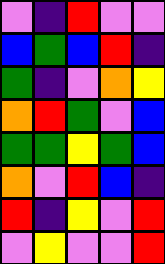[["violet", "indigo", "red", "violet", "violet"], ["blue", "green", "blue", "red", "indigo"], ["green", "indigo", "violet", "orange", "yellow"], ["orange", "red", "green", "violet", "blue"], ["green", "green", "yellow", "green", "blue"], ["orange", "violet", "red", "blue", "indigo"], ["red", "indigo", "yellow", "violet", "red"], ["violet", "yellow", "violet", "violet", "red"]]